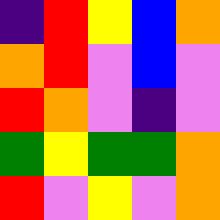[["indigo", "red", "yellow", "blue", "orange"], ["orange", "red", "violet", "blue", "violet"], ["red", "orange", "violet", "indigo", "violet"], ["green", "yellow", "green", "green", "orange"], ["red", "violet", "yellow", "violet", "orange"]]